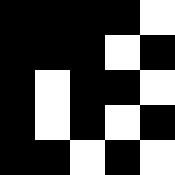[["black", "black", "black", "black", "white"], ["black", "black", "black", "white", "black"], ["black", "white", "black", "black", "white"], ["black", "white", "black", "white", "black"], ["black", "black", "white", "black", "white"]]